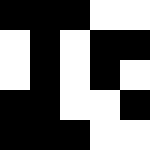[["black", "black", "black", "white", "white"], ["white", "black", "white", "black", "black"], ["white", "black", "white", "black", "white"], ["black", "black", "white", "white", "black"], ["black", "black", "black", "white", "white"]]